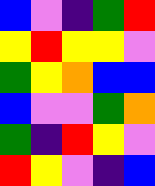[["blue", "violet", "indigo", "green", "red"], ["yellow", "red", "yellow", "yellow", "violet"], ["green", "yellow", "orange", "blue", "blue"], ["blue", "violet", "violet", "green", "orange"], ["green", "indigo", "red", "yellow", "violet"], ["red", "yellow", "violet", "indigo", "blue"]]